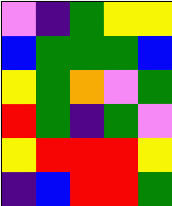[["violet", "indigo", "green", "yellow", "yellow"], ["blue", "green", "green", "green", "blue"], ["yellow", "green", "orange", "violet", "green"], ["red", "green", "indigo", "green", "violet"], ["yellow", "red", "red", "red", "yellow"], ["indigo", "blue", "red", "red", "green"]]